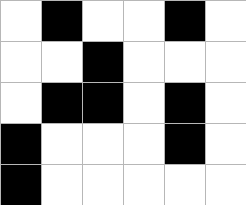[["white", "black", "white", "white", "black", "white"], ["white", "white", "black", "white", "white", "white"], ["white", "black", "black", "white", "black", "white"], ["black", "white", "white", "white", "black", "white"], ["black", "white", "white", "white", "white", "white"]]